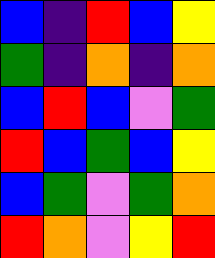[["blue", "indigo", "red", "blue", "yellow"], ["green", "indigo", "orange", "indigo", "orange"], ["blue", "red", "blue", "violet", "green"], ["red", "blue", "green", "blue", "yellow"], ["blue", "green", "violet", "green", "orange"], ["red", "orange", "violet", "yellow", "red"]]